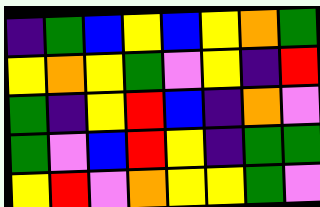[["indigo", "green", "blue", "yellow", "blue", "yellow", "orange", "green"], ["yellow", "orange", "yellow", "green", "violet", "yellow", "indigo", "red"], ["green", "indigo", "yellow", "red", "blue", "indigo", "orange", "violet"], ["green", "violet", "blue", "red", "yellow", "indigo", "green", "green"], ["yellow", "red", "violet", "orange", "yellow", "yellow", "green", "violet"]]